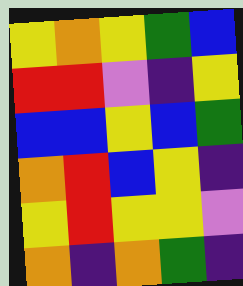[["yellow", "orange", "yellow", "green", "blue"], ["red", "red", "violet", "indigo", "yellow"], ["blue", "blue", "yellow", "blue", "green"], ["orange", "red", "blue", "yellow", "indigo"], ["yellow", "red", "yellow", "yellow", "violet"], ["orange", "indigo", "orange", "green", "indigo"]]